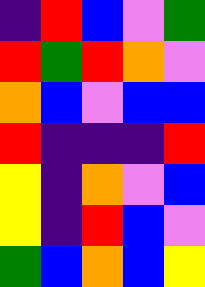[["indigo", "red", "blue", "violet", "green"], ["red", "green", "red", "orange", "violet"], ["orange", "blue", "violet", "blue", "blue"], ["red", "indigo", "indigo", "indigo", "red"], ["yellow", "indigo", "orange", "violet", "blue"], ["yellow", "indigo", "red", "blue", "violet"], ["green", "blue", "orange", "blue", "yellow"]]